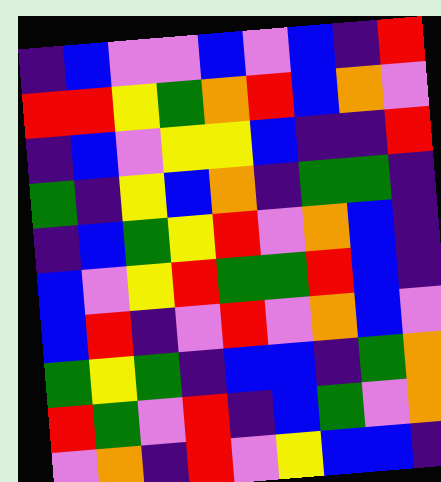[["indigo", "blue", "violet", "violet", "blue", "violet", "blue", "indigo", "red"], ["red", "red", "yellow", "green", "orange", "red", "blue", "orange", "violet"], ["indigo", "blue", "violet", "yellow", "yellow", "blue", "indigo", "indigo", "red"], ["green", "indigo", "yellow", "blue", "orange", "indigo", "green", "green", "indigo"], ["indigo", "blue", "green", "yellow", "red", "violet", "orange", "blue", "indigo"], ["blue", "violet", "yellow", "red", "green", "green", "red", "blue", "indigo"], ["blue", "red", "indigo", "violet", "red", "violet", "orange", "blue", "violet"], ["green", "yellow", "green", "indigo", "blue", "blue", "indigo", "green", "orange"], ["red", "green", "violet", "red", "indigo", "blue", "green", "violet", "orange"], ["violet", "orange", "indigo", "red", "violet", "yellow", "blue", "blue", "indigo"]]